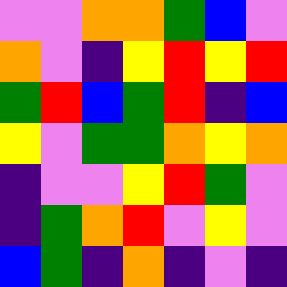[["violet", "violet", "orange", "orange", "green", "blue", "violet"], ["orange", "violet", "indigo", "yellow", "red", "yellow", "red"], ["green", "red", "blue", "green", "red", "indigo", "blue"], ["yellow", "violet", "green", "green", "orange", "yellow", "orange"], ["indigo", "violet", "violet", "yellow", "red", "green", "violet"], ["indigo", "green", "orange", "red", "violet", "yellow", "violet"], ["blue", "green", "indigo", "orange", "indigo", "violet", "indigo"]]